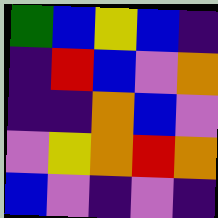[["green", "blue", "yellow", "blue", "indigo"], ["indigo", "red", "blue", "violet", "orange"], ["indigo", "indigo", "orange", "blue", "violet"], ["violet", "yellow", "orange", "red", "orange"], ["blue", "violet", "indigo", "violet", "indigo"]]